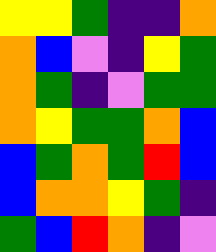[["yellow", "yellow", "green", "indigo", "indigo", "orange"], ["orange", "blue", "violet", "indigo", "yellow", "green"], ["orange", "green", "indigo", "violet", "green", "green"], ["orange", "yellow", "green", "green", "orange", "blue"], ["blue", "green", "orange", "green", "red", "blue"], ["blue", "orange", "orange", "yellow", "green", "indigo"], ["green", "blue", "red", "orange", "indigo", "violet"]]